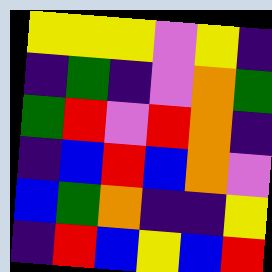[["yellow", "yellow", "yellow", "violet", "yellow", "indigo"], ["indigo", "green", "indigo", "violet", "orange", "green"], ["green", "red", "violet", "red", "orange", "indigo"], ["indigo", "blue", "red", "blue", "orange", "violet"], ["blue", "green", "orange", "indigo", "indigo", "yellow"], ["indigo", "red", "blue", "yellow", "blue", "red"]]